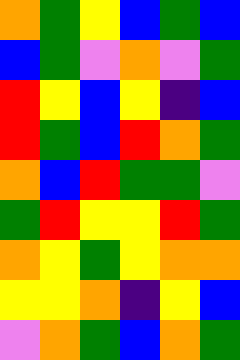[["orange", "green", "yellow", "blue", "green", "blue"], ["blue", "green", "violet", "orange", "violet", "green"], ["red", "yellow", "blue", "yellow", "indigo", "blue"], ["red", "green", "blue", "red", "orange", "green"], ["orange", "blue", "red", "green", "green", "violet"], ["green", "red", "yellow", "yellow", "red", "green"], ["orange", "yellow", "green", "yellow", "orange", "orange"], ["yellow", "yellow", "orange", "indigo", "yellow", "blue"], ["violet", "orange", "green", "blue", "orange", "green"]]